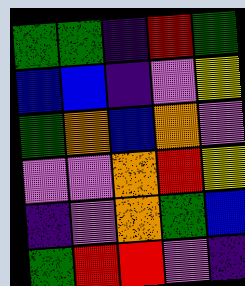[["green", "green", "indigo", "red", "green"], ["blue", "blue", "indigo", "violet", "yellow"], ["green", "orange", "blue", "orange", "violet"], ["violet", "violet", "orange", "red", "yellow"], ["indigo", "violet", "orange", "green", "blue"], ["green", "red", "red", "violet", "indigo"]]